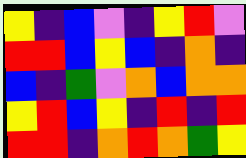[["yellow", "indigo", "blue", "violet", "indigo", "yellow", "red", "violet"], ["red", "red", "blue", "yellow", "blue", "indigo", "orange", "indigo"], ["blue", "indigo", "green", "violet", "orange", "blue", "orange", "orange"], ["yellow", "red", "blue", "yellow", "indigo", "red", "indigo", "red"], ["red", "red", "indigo", "orange", "red", "orange", "green", "yellow"]]